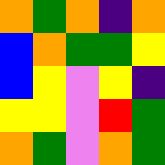[["orange", "green", "orange", "indigo", "orange"], ["blue", "orange", "green", "green", "yellow"], ["blue", "yellow", "violet", "yellow", "indigo"], ["yellow", "yellow", "violet", "red", "green"], ["orange", "green", "violet", "orange", "green"]]